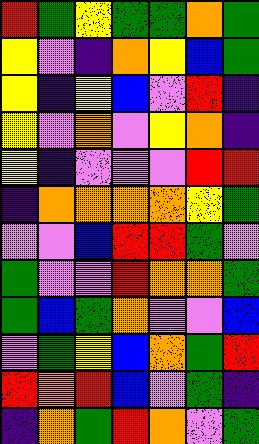[["red", "green", "yellow", "green", "green", "orange", "green"], ["yellow", "violet", "indigo", "orange", "yellow", "blue", "green"], ["yellow", "indigo", "yellow", "blue", "violet", "red", "indigo"], ["yellow", "violet", "orange", "violet", "yellow", "orange", "indigo"], ["yellow", "indigo", "violet", "violet", "violet", "red", "red"], ["indigo", "orange", "orange", "orange", "orange", "yellow", "green"], ["violet", "violet", "blue", "red", "red", "green", "violet"], ["green", "violet", "violet", "red", "orange", "orange", "green"], ["green", "blue", "green", "orange", "violet", "violet", "blue"], ["violet", "green", "yellow", "blue", "orange", "green", "red"], ["red", "orange", "red", "blue", "violet", "green", "indigo"], ["indigo", "orange", "green", "red", "orange", "violet", "green"]]